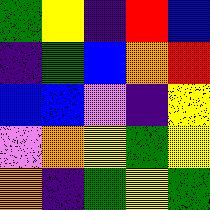[["green", "yellow", "indigo", "red", "blue"], ["indigo", "green", "blue", "orange", "red"], ["blue", "blue", "violet", "indigo", "yellow"], ["violet", "orange", "yellow", "green", "yellow"], ["orange", "indigo", "green", "yellow", "green"]]